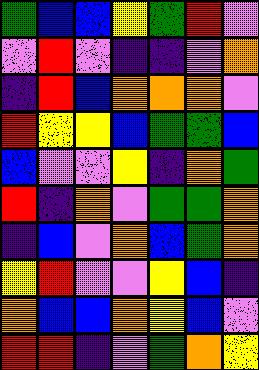[["green", "blue", "blue", "yellow", "green", "red", "violet"], ["violet", "red", "violet", "indigo", "indigo", "violet", "orange"], ["indigo", "red", "blue", "orange", "orange", "orange", "violet"], ["red", "yellow", "yellow", "blue", "green", "green", "blue"], ["blue", "violet", "violet", "yellow", "indigo", "orange", "green"], ["red", "indigo", "orange", "violet", "green", "green", "orange"], ["indigo", "blue", "violet", "orange", "blue", "green", "orange"], ["yellow", "red", "violet", "violet", "yellow", "blue", "indigo"], ["orange", "blue", "blue", "orange", "yellow", "blue", "violet"], ["red", "red", "indigo", "violet", "green", "orange", "yellow"]]